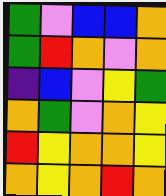[["green", "violet", "blue", "blue", "orange"], ["green", "red", "orange", "violet", "orange"], ["indigo", "blue", "violet", "yellow", "green"], ["orange", "green", "violet", "orange", "yellow"], ["red", "yellow", "orange", "orange", "yellow"], ["orange", "yellow", "orange", "red", "orange"]]